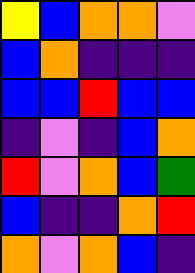[["yellow", "blue", "orange", "orange", "violet"], ["blue", "orange", "indigo", "indigo", "indigo"], ["blue", "blue", "red", "blue", "blue"], ["indigo", "violet", "indigo", "blue", "orange"], ["red", "violet", "orange", "blue", "green"], ["blue", "indigo", "indigo", "orange", "red"], ["orange", "violet", "orange", "blue", "indigo"]]